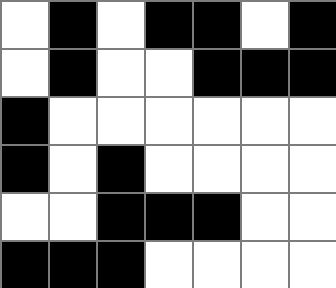[["white", "black", "white", "black", "black", "white", "black"], ["white", "black", "white", "white", "black", "black", "black"], ["black", "white", "white", "white", "white", "white", "white"], ["black", "white", "black", "white", "white", "white", "white"], ["white", "white", "black", "black", "black", "white", "white"], ["black", "black", "black", "white", "white", "white", "white"]]